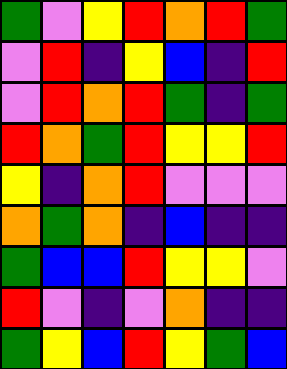[["green", "violet", "yellow", "red", "orange", "red", "green"], ["violet", "red", "indigo", "yellow", "blue", "indigo", "red"], ["violet", "red", "orange", "red", "green", "indigo", "green"], ["red", "orange", "green", "red", "yellow", "yellow", "red"], ["yellow", "indigo", "orange", "red", "violet", "violet", "violet"], ["orange", "green", "orange", "indigo", "blue", "indigo", "indigo"], ["green", "blue", "blue", "red", "yellow", "yellow", "violet"], ["red", "violet", "indigo", "violet", "orange", "indigo", "indigo"], ["green", "yellow", "blue", "red", "yellow", "green", "blue"]]